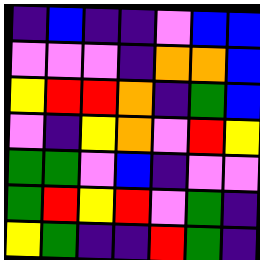[["indigo", "blue", "indigo", "indigo", "violet", "blue", "blue"], ["violet", "violet", "violet", "indigo", "orange", "orange", "blue"], ["yellow", "red", "red", "orange", "indigo", "green", "blue"], ["violet", "indigo", "yellow", "orange", "violet", "red", "yellow"], ["green", "green", "violet", "blue", "indigo", "violet", "violet"], ["green", "red", "yellow", "red", "violet", "green", "indigo"], ["yellow", "green", "indigo", "indigo", "red", "green", "indigo"]]